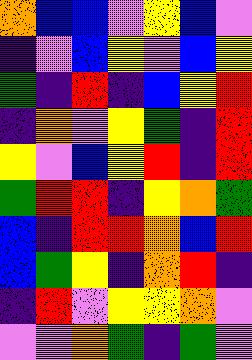[["orange", "blue", "blue", "violet", "yellow", "blue", "violet"], ["indigo", "violet", "blue", "yellow", "violet", "blue", "yellow"], ["green", "indigo", "red", "indigo", "blue", "yellow", "red"], ["indigo", "orange", "violet", "yellow", "green", "indigo", "red"], ["yellow", "violet", "blue", "yellow", "red", "indigo", "red"], ["green", "red", "red", "indigo", "yellow", "orange", "green"], ["blue", "indigo", "red", "red", "orange", "blue", "red"], ["blue", "green", "yellow", "indigo", "orange", "red", "indigo"], ["indigo", "red", "violet", "yellow", "yellow", "orange", "violet"], ["violet", "violet", "orange", "green", "indigo", "green", "violet"]]